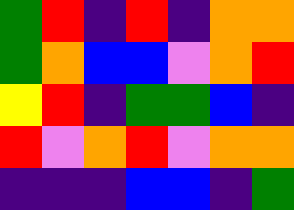[["green", "red", "indigo", "red", "indigo", "orange", "orange"], ["green", "orange", "blue", "blue", "violet", "orange", "red"], ["yellow", "red", "indigo", "green", "green", "blue", "indigo"], ["red", "violet", "orange", "red", "violet", "orange", "orange"], ["indigo", "indigo", "indigo", "blue", "blue", "indigo", "green"]]